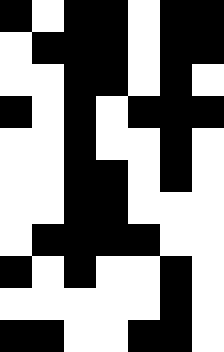[["black", "white", "black", "black", "white", "black", "black"], ["white", "black", "black", "black", "white", "black", "black"], ["white", "white", "black", "black", "white", "black", "white"], ["black", "white", "black", "white", "black", "black", "black"], ["white", "white", "black", "white", "white", "black", "white"], ["white", "white", "black", "black", "white", "black", "white"], ["white", "white", "black", "black", "white", "white", "white"], ["white", "black", "black", "black", "black", "white", "white"], ["black", "white", "black", "white", "white", "black", "white"], ["white", "white", "white", "white", "white", "black", "white"], ["black", "black", "white", "white", "black", "black", "white"]]